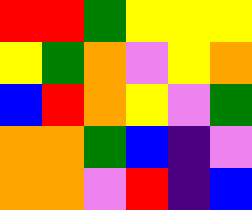[["red", "red", "green", "yellow", "yellow", "yellow"], ["yellow", "green", "orange", "violet", "yellow", "orange"], ["blue", "red", "orange", "yellow", "violet", "green"], ["orange", "orange", "green", "blue", "indigo", "violet"], ["orange", "orange", "violet", "red", "indigo", "blue"]]